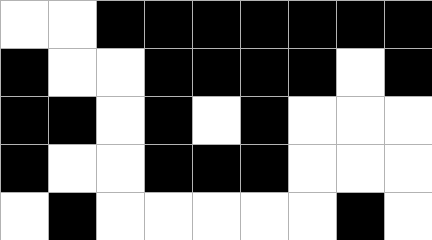[["white", "white", "black", "black", "black", "black", "black", "black", "black"], ["black", "white", "white", "black", "black", "black", "black", "white", "black"], ["black", "black", "white", "black", "white", "black", "white", "white", "white"], ["black", "white", "white", "black", "black", "black", "white", "white", "white"], ["white", "black", "white", "white", "white", "white", "white", "black", "white"]]